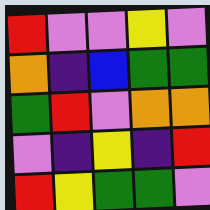[["red", "violet", "violet", "yellow", "violet"], ["orange", "indigo", "blue", "green", "green"], ["green", "red", "violet", "orange", "orange"], ["violet", "indigo", "yellow", "indigo", "red"], ["red", "yellow", "green", "green", "violet"]]